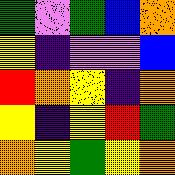[["green", "violet", "green", "blue", "orange"], ["yellow", "indigo", "violet", "violet", "blue"], ["red", "orange", "yellow", "indigo", "orange"], ["yellow", "indigo", "yellow", "red", "green"], ["orange", "yellow", "green", "yellow", "orange"]]